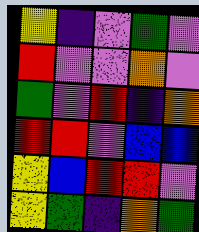[["yellow", "indigo", "violet", "green", "violet"], ["red", "violet", "violet", "orange", "violet"], ["green", "violet", "red", "indigo", "orange"], ["red", "red", "violet", "blue", "blue"], ["yellow", "blue", "red", "red", "violet"], ["yellow", "green", "indigo", "orange", "green"]]